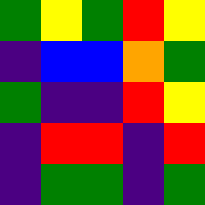[["green", "yellow", "green", "red", "yellow"], ["indigo", "blue", "blue", "orange", "green"], ["green", "indigo", "indigo", "red", "yellow"], ["indigo", "red", "red", "indigo", "red"], ["indigo", "green", "green", "indigo", "green"]]